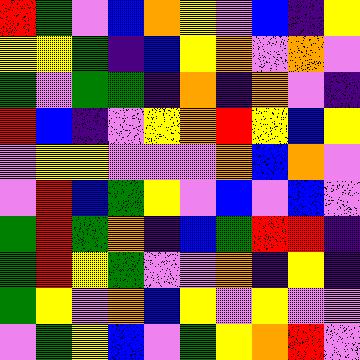[["red", "green", "violet", "blue", "orange", "yellow", "violet", "blue", "indigo", "yellow"], ["yellow", "yellow", "green", "indigo", "blue", "yellow", "orange", "violet", "orange", "violet"], ["green", "violet", "green", "green", "indigo", "orange", "indigo", "orange", "violet", "indigo"], ["red", "blue", "indigo", "violet", "yellow", "orange", "red", "yellow", "blue", "yellow"], ["violet", "yellow", "yellow", "violet", "violet", "violet", "orange", "blue", "orange", "violet"], ["violet", "red", "blue", "green", "yellow", "violet", "blue", "violet", "blue", "violet"], ["green", "red", "green", "orange", "indigo", "blue", "green", "red", "red", "indigo"], ["green", "red", "yellow", "green", "violet", "violet", "orange", "indigo", "yellow", "indigo"], ["green", "yellow", "violet", "orange", "blue", "yellow", "violet", "yellow", "violet", "violet"], ["violet", "green", "yellow", "blue", "violet", "green", "yellow", "orange", "red", "violet"]]